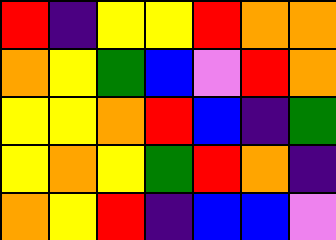[["red", "indigo", "yellow", "yellow", "red", "orange", "orange"], ["orange", "yellow", "green", "blue", "violet", "red", "orange"], ["yellow", "yellow", "orange", "red", "blue", "indigo", "green"], ["yellow", "orange", "yellow", "green", "red", "orange", "indigo"], ["orange", "yellow", "red", "indigo", "blue", "blue", "violet"]]